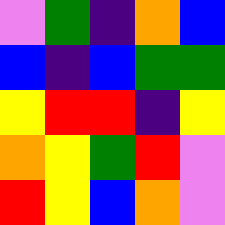[["violet", "green", "indigo", "orange", "blue"], ["blue", "indigo", "blue", "green", "green"], ["yellow", "red", "red", "indigo", "yellow"], ["orange", "yellow", "green", "red", "violet"], ["red", "yellow", "blue", "orange", "violet"]]